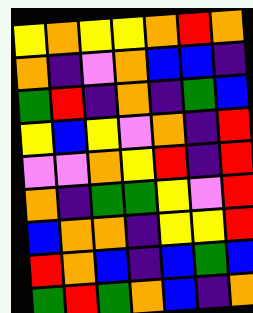[["yellow", "orange", "yellow", "yellow", "orange", "red", "orange"], ["orange", "indigo", "violet", "orange", "blue", "blue", "indigo"], ["green", "red", "indigo", "orange", "indigo", "green", "blue"], ["yellow", "blue", "yellow", "violet", "orange", "indigo", "red"], ["violet", "violet", "orange", "yellow", "red", "indigo", "red"], ["orange", "indigo", "green", "green", "yellow", "violet", "red"], ["blue", "orange", "orange", "indigo", "yellow", "yellow", "red"], ["red", "orange", "blue", "indigo", "blue", "green", "blue"], ["green", "red", "green", "orange", "blue", "indigo", "orange"]]